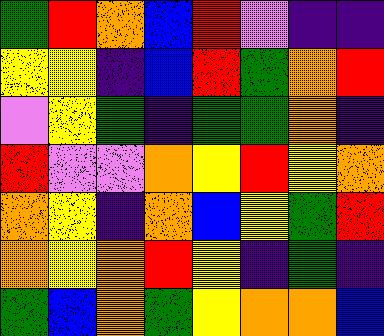[["green", "red", "orange", "blue", "red", "violet", "indigo", "indigo"], ["yellow", "yellow", "indigo", "blue", "red", "green", "orange", "red"], ["violet", "yellow", "green", "indigo", "green", "green", "orange", "indigo"], ["red", "violet", "violet", "orange", "yellow", "red", "yellow", "orange"], ["orange", "yellow", "indigo", "orange", "blue", "yellow", "green", "red"], ["orange", "yellow", "orange", "red", "yellow", "indigo", "green", "indigo"], ["green", "blue", "orange", "green", "yellow", "orange", "orange", "blue"]]